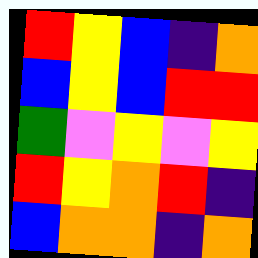[["red", "yellow", "blue", "indigo", "orange"], ["blue", "yellow", "blue", "red", "red"], ["green", "violet", "yellow", "violet", "yellow"], ["red", "yellow", "orange", "red", "indigo"], ["blue", "orange", "orange", "indigo", "orange"]]